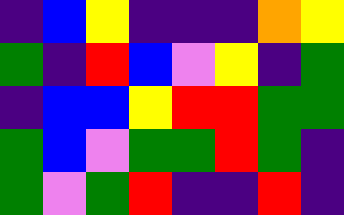[["indigo", "blue", "yellow", "indigo", "indigo", "indigo", "orange", "yellow"], ["green", "indigo", "red", "blue", "violet", "yellow", "indigo", "green"], ["indigo", "blue", "blue", "yellow", "red", "red", "green", "green"], ["green", "blue", "violet", "green", "green", "red", "green", "indigo"], ["green", "violet", "green", "red", "indigo", "indigo", "red", "indigo"]]